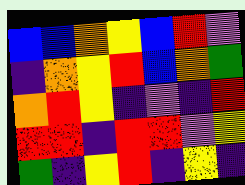[["blue", "blue", "orange", "yellow", "blue", "red", "violet"], ["indigo", "orange", "yellow", "red", "blue", "orange", "green"], ["orange", "red", "yellow", "indigo", "violet", "indigo", "red"], ["red", "red", "indigo", "red", "red", "violet", "yellow"], ["green", "indigo", "yellow", "red", "indigo", "yellow", "indigo"]]